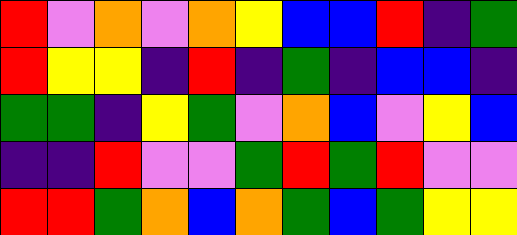[["red", "violet", "orange", "violet", "orange", "yellow", "blue", "blue", "red", "indigo", "green"], ["red", "yellow", "yellow", "indigo", "red", "indigo", "green", "indigo", "blue", "blue", "indigo"], ["green", "green", "indigo", "yellow", "green", "violet", "orange", "blue", "violet", "yellow", "blue"], ["indigo", "indigo", "red", "violet", "violet", "green", "red", "green", "red", "violet", "violet"], ["red", "red", "green", "orange", "blue", "orange", "green", "blue", "green", "yellow", "yellow"]]